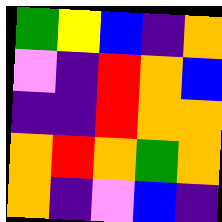[["green", "yellow", "blue", "indigo", "orange"], ["violet", "indigo", "red", "orange", "blue"], ["indigo", "indigo", "red", "orange", "orange"], ["orange", "red", "orange", "green", "orange"], ["orange", "indigo", "violet", "blue", "indigo"]]